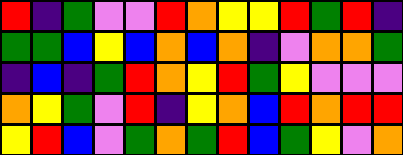[["red", "indigo", "green", "violet", "violet", "red", "orange", "yellow", "yellow", "red", "green", "red", "indigo"], ["green", "green", "blue", "yellow", "blue", "orange", "blue", "orange", "indigo", "violet", "orange", "orange", "green"], ["indigo", "blue", "indigo", "green", "red", "orange", "yellow", "red", "green", "yellow", "violet", "violet", "violet"], ["orange", "yellow", "green", "violet", "red", "indigo", "yellow", "orange", "blue", "red", "orange", "red", "red"], ["yellow", "red", "blue", "violet", "green", "orange", "green", "red", "blue", "green", "yellow", "violet", "orange"]]